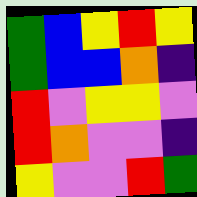[["green", "blue", "yellow", "red", "yellow"], ["green", "blue", "blue", "orange", "indigo"], ["red", "violet", "yellow", "yellow", "violet"], ["red", "orange", "violet", "violet", "indigo"], ["yellow", "violet", "violet", "red", "green"]]